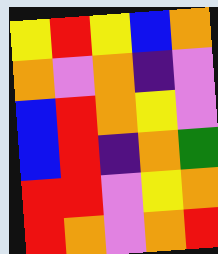[["yellow", "red", "yellow", "blue", "orange"], ["orange", "violet", "orange", "indigo", "violet"], ["blue", "red", "orange", "yellow", "violet"], ["blue", "red", "indigo", "orange", "green"], ["red", "red", "violet", "yellow", "orange"], ["red", "orange", "violet", "orange", "red"]]